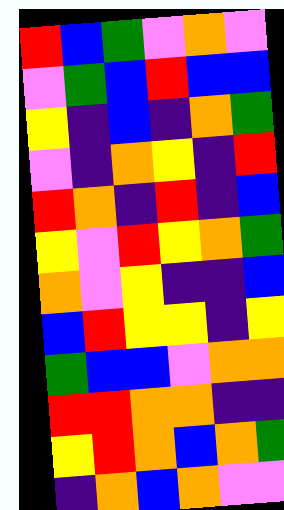[["red", "blue", "green", "violet", "orange", "violet"], ["violet", "green", "blue", "red", "blue", "blue"], ["yellow", "indigo", "blue", "indigo", "orange", "green"], ["violet", "indigo", "orange", "yellow", "indigo", "red"], ["red", "orange", "indigo", "red", "indigo", "blue"], ["yellow", "violet", "red", "yellow", "orange", "green"], ["orange", "violet", "yellow", "indigo", "indigo", "blue"], ["blue", "red", "yellow", "yellow", "indigo", "yellow"], ["green", "blue", "blue", "violet", "orange", "orange"], ["red", "red", "orange", "orange", "indigo", "indigo"], ["yellow", "red", "orange", "blue", "orange", "green"], ["indigo", "orange", "blue", "orange", "violet", "violet"]]